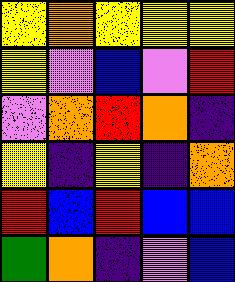[["yellow", "orange", "yellow", "yellow", "yellow"], ["yellow", "violet", "blue", "violet", "red"], ["violet", "orange", "red", "orange", "indigo"], ["yellow", "indigo", "yellow", "indigo", "orange"], ["red", "blue", "red", "blue", "blue"], ["green", "orange", "indigo", "violet", "blue"]]